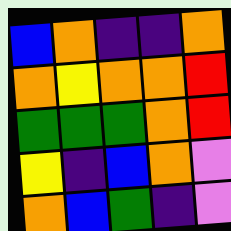[["blue", "orange", "indigo", "indigo", "orange"], ["orange", "yellow", "orange", "orange", "red"], ["green", "green", "green", "orange", "red"], ["yellow", "indigo", "blue", "orange", "violet"], ["orange", "blue", "green", "indigo", "violet"]]